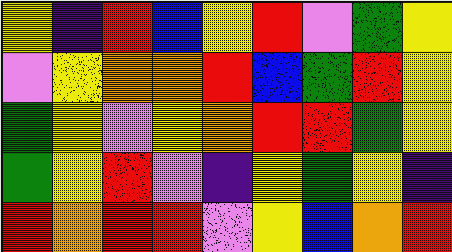[["yellow", "indigo", "red", "blue", "yellow", "red", "violet", "green", "yellow"], ["violet", "yellow", "orange", "orange", "red", "blue", "green", "red", "yellow"], ["green", "yellow", "violet", "yellow", "orange", "red", "red", "green", "yellow"], ["green", "yellow", "red", "violet", "indigo", "yellow", "green", "yellow", "indigo"], ["red", "orange", "red", "red", "violet", "yellow", "blue", "orange", "red"]]